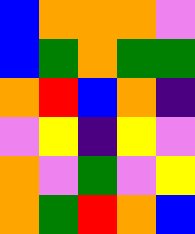[["blue", "orange", "orange", "orange", "violet"], ["blue", "green", "orange", "green", "green"], ["orange", "red", "blue", "orange", "indigo"], ["violet", "yellow", "indigo", "yellow", "violet"], ["orange", "violet", "green", "violet", "yellow"], ["orange", "green", "red", "orange", "blue"]]